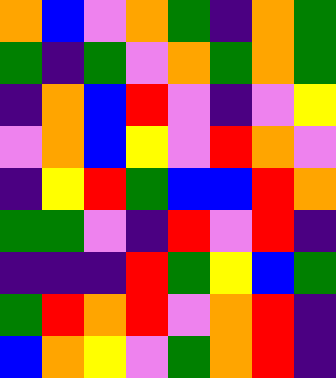[["orange", "blue", "violet", "orange", "green", "indigo", "orange", "green"], ["green", "indigo", "green", "violet", "orange", "green", "orange", "green"], ["indigo", "orange", "blue", "red", "violet", "indigo", "violet", "yellow"], ["violet", "orange", "blue", "yellow", "violet", "red", "orange", "violet"], ["indigo", "yellow", "red", "green", "blue", "blue", "red", "orange"], ["green", "green", "violet", "indigo", "red", "violet", "red", "indigo"], ["indigo", "indigo", "indigo", "red", "green", "yellow", "blue", "green"], ["green", "red", "orange", "red", "violet", "orange", "red", "indigo"], ["blue", "orange", "yellow", "violet", "green", "orange", "red", "indigo"]]